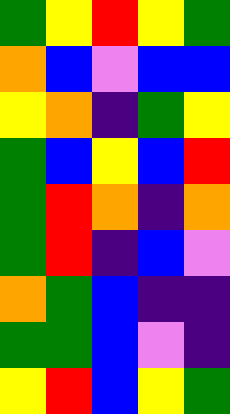[["green", "yellow", "red", "yellow", "green"], ["orange", "blue", "violet", "blue", "blue"], ["yellow", "orange", "indigo", "green", "yellow"], ["green", "blue", "yellow", "blue", "red"], ["green", "red", "orange", "indigo", "orange"], ["green", "red", "indigo", "blue", "violet"], ["orange", "green", "blue", "indigo", "indigo"], ["green", "green", "blue", "violet", "indigo"], ["yellow", "red", "blue", "yellow", "green"]]